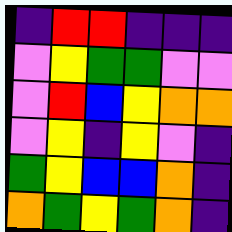[["indigo", "red", "red", "indigo", "indigo", "indigo"], ["violet", "yellow", "green", "green", "violet", "violet"], ["violet", "red", "blue", "yellow", "orange", "orange"], ["violet", "yellow", "indigo", "yellow", "violet", "indigo"], ["green", "yellow", "blue", "blue", "orange", "indigo"], ["orange", "green", "yellow", "green", "orange", "indigo"]]